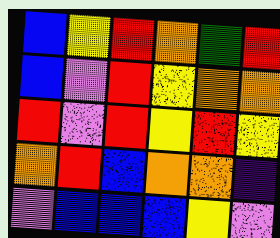[["blue", "yellow", "red", "orange", "green", "red"], ["blue", "violet", "red", "yellow", "orange", "orange"], ["red", "violet", "red", "yellow", "red", "yellow"], ["orange", "red", "blue", "orange", "orange", "indigo"], ["violet", "blue", "blue", "blue", "yellow", "violet"]]